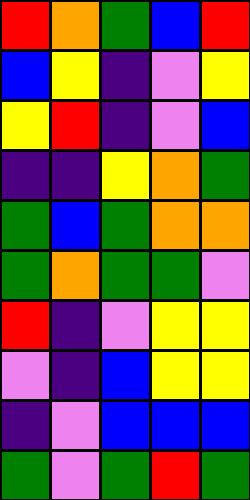[["red", "orange", "green", "blue", "red"], ["blue", "yellow", "indigo", "violet", "yellow"], ["yellow", "red", "indigo", "violet", "blue"], ["indigo", "indigo", "yellow", "orange", "green"], ["green", "blue", "green", "orange", "orange"], ["green", "orange", "green", "green", "violet"], ["red", "indigo", "violet", "yellow", "yellow"], ["violet", "indigo", "blue", "yellow", "yellow"], ["indigo", "violet", "blue", "blue", "blue"], ["green", "violet", "green", "red", "green"]]